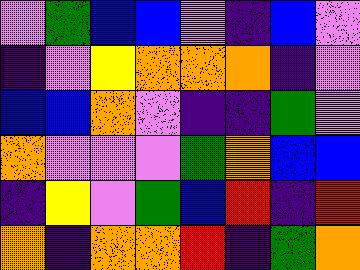[["violet", "green", "blue", "blue", "violet", "indigo", "blue", "violet"], ["indigo", "violet", "yellow", "orange", "orange", "orange", "indigo", "violet"], ["blue", "blue", "orange", "violet", "indigo", "indigo", "green", "violet"], ["orange", "violet", "violet", "violet", "green", "orange", "blue", "blue"], ["indigo", "yellow", "violet", "green", "blue", "red", "indigo", "red"], ["orange", "indigo", "orange", "orange", "red", "indigo", "green", "orange"]]